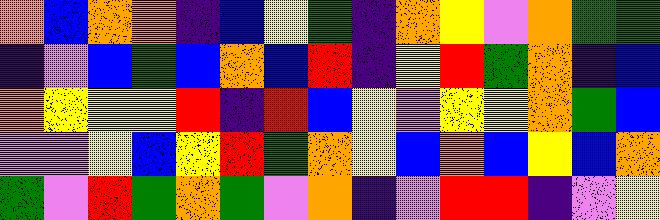[["orange", "blue", "orange", "orange", "indigo", "blue", "yellow", "green", "indigo", "orange", "yellow", "violet", "orange", "green", "green"], ["indigo", "violet", "blue", "green", "blue", "orange", "blue", "red", "indigo", "yellow", "red", "green", "orange", "indigo", "blue"], ["orange", "yellow", "yellow", "yellow", "red", "indigo", "red", "blue", "yellow", "violet", "yellow", "yellow", "orange", "green", "blue"], ["violet", "violet", "yellow", "blue", "yellow", "red", "green", "orange", "yellow", "blue", "orange", "blue", "yellow", "blue", "orange"], ["green", "violet", "red", "green", "orange", "green", "violet", "orange", "indigo", "violet", "red", "red", "indigo", "violet", "yellow"]]